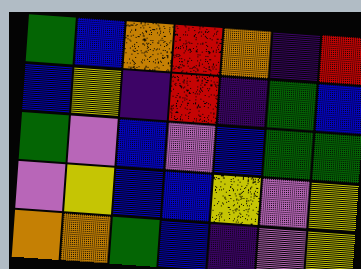[["green", "blue", "orange", "red", "orange", "indigo", "red"], ["blue", "yellow", "indigo", "red", "indigo", "green", "blue"], ["green", "violet", "blue", "violet", "blue", "green", "green"], ["violet", "yellow", "blue", "blue", "yellow", "violet", "yellow"], ["orange", "orange", "green", "blue", "indigo", "violet", "yellow"]]